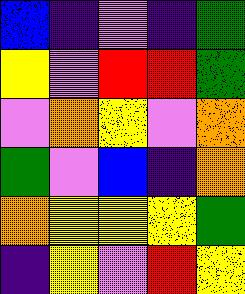[["blue", "indigo", "violet", "indigo", "green"], ["yellow", "violet", "red", "red", "green"], ["violet", "orange", "yellow", "violet", "orange"], ["green", "violet", "blue", "indigo", "orange"], ["orange", "yellow", "yellow", "yellow", "green"], ["indigo", "yellow", "violet", "red", "yellow"]]